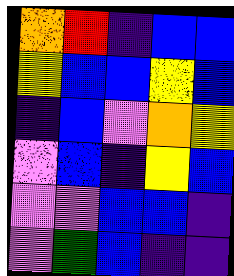[["orange", "red", "indigo", "blue", "blue"], ["yellow", "blue", "blue", "yellow", "blue"], ["indigo", "blue", "violet", "orange", "yellow"], ["violet", "blue", "indigo", "yellow", "blue"], ["violet", "violet", "blue", "blue", "indigo"], ["violet", "green", "blue", "indigo", "indigo"]]